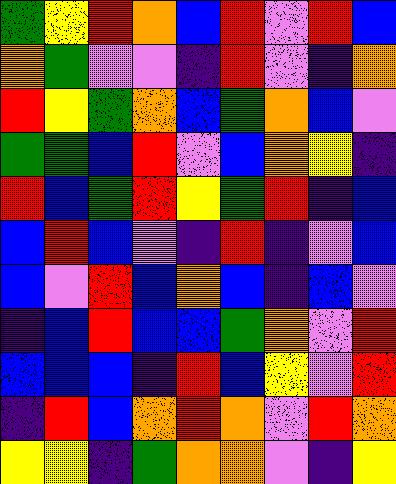[["green", "yellow", "red", "orange", "blue", "red", "violet", "red", "blue"], ["orange", "green", "violet", "violet", "indigo", "red", "violet", "indigo", "orange"], ["red", "yellow", "green", "orange", "blue", "green", "orange", "blue", "violet"], ["green", "green", "blue", "red", "violet", "blue", "orange", "yellow", "indigo"], ["red", "blue", "green", "red", "yellow", "green", "red", "indigo", "blue"], ["blue", "red", "blue", "violet", "indigo", "red", "indigo", "violet", "blue"], ["blue", "violet", "red", "blue", "orange", "blue", "indigo", "blue", "violet"], ["indigo", "blue", "red", "blue", "blue", "green", "orange", "violet", "red"], ["blue", "blue", "blue", "indigo", "red", "blue", "yellow", "violet", "red"], ["indigo", "red", "blue", "orange", "red", "orange", "violet", "red", "orange"], ["yellow", "yellow", "indigo", "green", "orange", "orange", "violet", "indigo", "yellow"]]